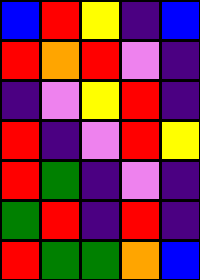[["blue", "red", "yellow", "indigo", "blue"], ["red", "orange", "red", "violet", "indigo"], ["indigo", "violet", "yellow", "red", "indigo"], ["red", "indigo", "violet", "red", "yellow"], ["red", "green", "indigo", "violet", "indigo"], ["green", "red", "indigo", "red", "indigo"], ["red", "green", "green", "orange", "blue"]]